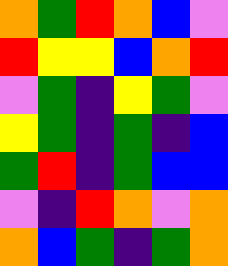[["orange", "green", "red", "orange", "blue", "violet"], ["red", "yellow", "yellow", "blue", "orange", "red"], ["violet", "green", "indigo", "yellow", "green", "violet"], ["yellow", "green", "indigo", "green", "indigo", "blue"], ["green", "red", "indigo", "green", "blue", "blue"], ["violet", "indigo", "red", "orange", "violet", "orange"], ["orange", "blue", "green", "indigo", "green", "orange"]]